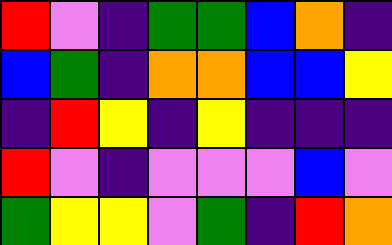[["red", "violet", "indigo", "green", "green", "blue", "orange", "indigo"], ["blue", "green", "indigo", "orange", "orange", "blue", "blue", "yellow"], ["indigo", "red", "yellow", "indigo", "yellow", "indigo", "indigo", "indigo"], ["red", "violet", "indigo", "violet", "violet", "violet", "blue", "violet"], ["green", "yellow", "yellow", "violet", "green", "indigo", "red", "orange"]]